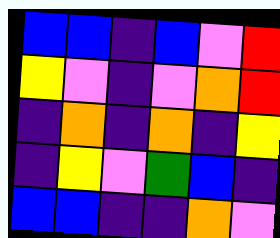[["blue", "blue", "indigo", "blue", "violet", "red"], ["yellow", "violet", "indigo", "violet", "orange", "red"], ["indigo", "orange", "indigo", "orange", "indigo", "yellow"], ["indigo", "yellow", "violet", "green", "blue", "indigo"], ["blue", "blue", "indigo", "indigo", "orange", "violet"]]